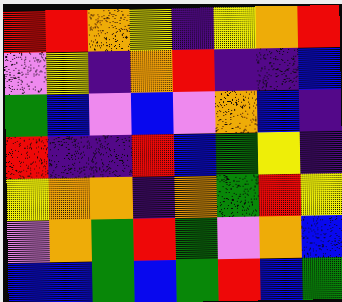[["red", "red", "orange", "yellow", "indigo", "yellow", "orange", "red"], ["violet", "yellow", "indigo", "orange", "red", "indigo", "indigo", "blue"], ["green", "blue", "violet", "blue", "violet", "orange", "blue", "indigo"], ["red", "indigo", "indigo", "red", "blue", "green", "yellow", "indigo"], ["yellow", "orange", "orange", "indigo", "orange", "green", "red", "yellow"], ["violet", "orange", "green", "red", "green", "violet", "orange", "blue"], ["blue", "blue", "green", "blue", "green", "red", "blue", "green"]]